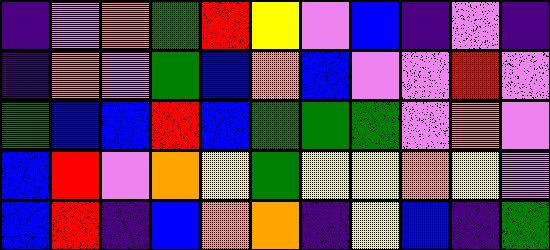[["indigo", "violet", "orange", "green", "red", "yellow", "violet", "blue", "indigo", "violet", "indigo"], ["indigo", "orange", "violet", "green", "blue", "orange", "blue", "violet", "violet", "red", "violet"], ["green", "blue", "blue", "red", "blue", "green", "green", "green", "violet", "orange", "violet"], ["blue", "red", "violet", "orange", "yellow", "green", "yellow", "yellow", "orange", "yellow", "violet"], ["blue", "red", "indigo", "blue", "orange", "orange", "indigo", "yellow", "blue", "indigo", "green"]]